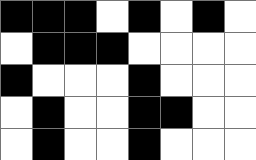[["black", "black", "black", "white", "black", "white", "black", "white"], ["white", "black", "black", "black", "white", "white", "white", "white"], ["black", "white", "white", "white", "black", "white", "white", "white"], ["white", "black", "white", "white", "black", "black", "white", "white"], ["white", "black", "white", "white", "black", "white", "white", "white"]]